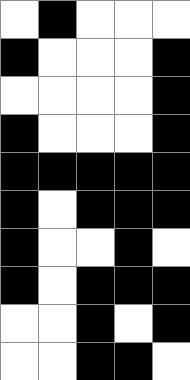[["white", "black", "white", "white", "white"], ["black", "white", "white", "white", "black"], ["white", "white", "white", "white", "black"], ["black", "white", "white", "white", "black"], ["black", "black", "black", "black", "black"], ["black", "white", "black", "black", "black"], ["black", "white", "white", "black", "white"], ["black", "white", "black", "black", "black"], ["white", "white", "black", "white", "black"], ["white", "white", "black", "black", "white"]]